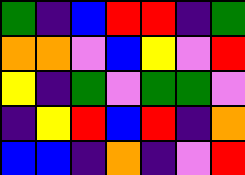[["green", "indigo", "blue", "red", "red", "indigo", "green"], ["orange", "orange", "violet", "blue", "yellow", "violet", "red"], ["yellow", "indigo", "green", "violet", "green", "green", "violet"], ["indigo", "yellow", "red", "blue", "red", "indigo", "orange"], ["blue", "blue", "indigo", "orange", "indigo", "violet", "red"]]